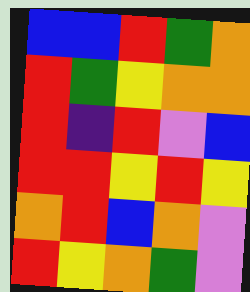[["blue", "blue", "red", "green", "orange"], ["red", "green", "yellow", "orange", "orange"], ["red", "indigo", "red", "violet", "blue"], ["red", "red", "yellow", "red", "yellow"], ["orange", "red", "blue", "orange", "violet"], ["red", "yellow", "orange", "green", "violet"]]